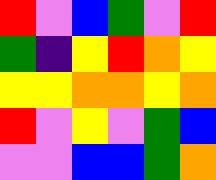[["red", "violet", "blue", "green", "violet", "red"], ["green", "indigo", "yellow", "red", "orange", "yellow"], ["yellow", "yellow", "orange", "orange", "yellow", "orange"], ["red", "violet", "yellow", "violet", "green", "blue"], ["violet", "violet", "blue", "blue", "green", "orange"]]